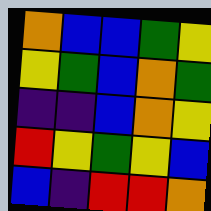[["orange", "blue", "blue", "green", "yellow"], ["yellow", "green", "blue", "orange", "green"], ["indigo", "indigo", "blue", "orange", "yellow"], ["red", "yellow", "green", "yellow", "blue"], ["blue", "indigo", "red", "red", "orange"]]